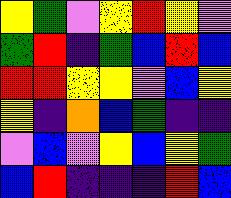[["yellow", "green", "violet", "yellow", "red", "yellow", "violet"], ["green", "red", "indigo", "green", "blue", "red", "blue"], ["red", "red", "yellow", "yellow", "violet", "blue", "yellow"], ["yellow", "indigo", "orange", "blue", "green", "indigo", "indigo"], ["violet", "blue", "violet", "yellow", "blue", "yellow", "green"], ["blue", "red", "indigo", "indigo", "indigo", "red", "blue"]]